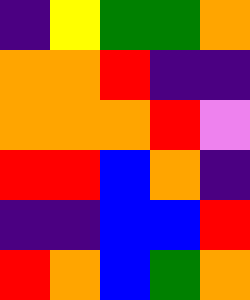[["indigo", "yellow", "green", "green", "orange"], ["orange", "orange", "red", "indigo", "indigo"], ["orange", "orange", "orange", "red", "violet"], ["red", "red", "blue", "orange", "indigo"], ["indigo", "indigo", "blue", "blue", "red"], ["red", "orange", "blue", "green", "orange"]]